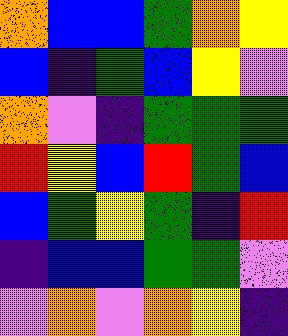[["orange", "blue", "blue", "green", "orange", "yellow"], ["blue", "indigo", "green", "blue", "yellow", "violet"], ["orange", "violet", "indigo", "green", "green", "green"], ["red", "yellow", "blue", "red", "green", "blue"], ["blue", "green", "yellow", "green", "indigo", "red"], ["indigo", "blue", "blue", "green", "green", "violet"], ["violet", "orange", "violet", "orange", "yellow", "indigo"]]